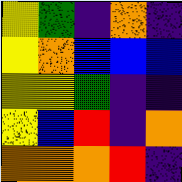[["yellow", "green", "indigo", "orange", "indigo"], ["yellow", "orange", "blue", "blue", "blue"], ["yellow", "yellow", "green", "indigo", "indigo"], ["yellow", "blue", "red", "indigo", "orange"], ["orange", "orange", "orange", "red", "indigo"]]